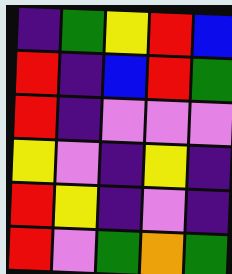[["indigo", "green", "yellow", "red", "blue"], ["red", "indigo", "blue", "red", "green"], ["red", "indigo", "violet", "violet", "violet"], ["yellow", "violet", "indigo", "yellow", "indigo"], ["red", "yellow", "indigo", "violet", "indigo"], ["red", "violet", "green", "orange", "green"]]